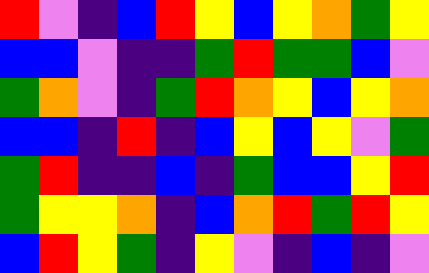[["red", "violet", "indigo", "blue", "red", "yellow", "blue", "yellow", "orange", "green", "yellow"], ["blue", "blue", "violet", "indigo", "indigo", "green", "red", "green", "green", "blue", "violet"], ["green", "orange", "violet", "indigo", "green", "red", "orange", "yellow", "blue", "yellow", "orange"], ["blue", "blue", "indigo", "red", "indigo", "blue", "yellow", "blue", "yellow", "violet", "green"], ["green", "red", "indigo", "indigo", "blue", "indigo", "green", "blue", "blue", "yellow", "red"], ["green", "yellow", "yellow", "orange", "indigo", "blue", "orange", "red", "green", "red", "yellow"], ["blue", "red", "yellow", "green", "indigo", "yellow", "violet", "indigo", "blue", "indigo", "violet"]]